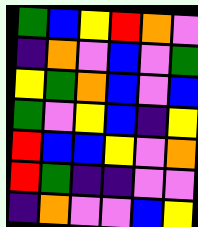[["green", "blue", "yellow", "red", "orange", "violet"], ["indigo", "orange", "violet", "blue", "violet", "green"], ["yellow", "green", "orange", "blue", "violet", "blue"], ["green", "violet", "yellow", "blue", "indigo", "yellow"], ["red", "blue", "blue", "yellow", "violet", "orange"], ["red", "green", "indigo", "indigo", "violet", "violet"], ["indigo", "orange", "violet", "violet", "blue", "yellow"]]